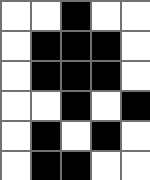[["white", "white", "black", "white", "white"], ["white", "black", "black", "black", "white"], ["white", "black", "black", "black", "white"], ["white", "white", "black", "white", "black"], ["white", "black", "white", "black", "white"], ["white", "black", "black", "white", "white"]]